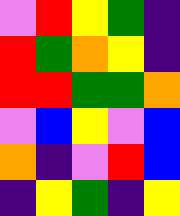[["violet", "red", "yellow", "green", "indigo"], ["red", "green", "orange", "yellow", "indigo"], ["red", "red", "green", "green", "orange"], ["violet", "blue", "yellow", "violet", "blue"], ["orange", "indigo", "violet", "red", "blue"], ["indigo", "yellow", "green", "indigo", "yellow"]]